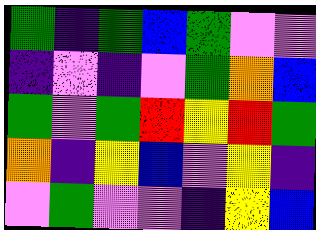[["green", "indigo", "green", "blue", "green", "violet", "violet"], ["indigo", "violet", "indigo", "violet", "green", "orange", "blue"], ["green", "violet", "green", "red", "yellow", "red", "green"], ["orange", "indigo", "yellow", "blue", "violet", "yellow", "indigo"], ["violet", "green", "violet", "violet", "indigo", "yellow", "blue"]]